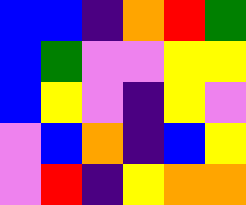[["blue", "blue", "indigo", "orange", "red", "green"], ["blue", "green", "violet", "violet", "yellow", "yellow"], ["blue", "yellow", "violet", "indigo", "yellow", "violet"], ["violet", "blue", "orange", "indigo", "blue", "yellow"], ["violet", "red", "indigo", "yellow", "orange", "orange"]]